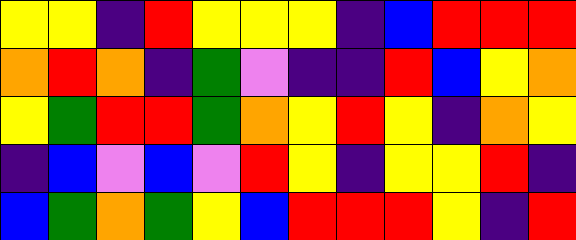[["yellow", "yellow", "indigo", "red", "yellow", "yellow", "yellow", "indigo", "blue", "red", "red", "red"], ["orange", "red", "orange", "indigo", "green", "violet", "indigo", "indigo", "red", "blue", "yellow", "orange"], ["yellow", "green", "red", "red", "green", "orange", "yellow", "red", "yellow", "indigo", "orange", "yellow"], ["indigo", "blue", "violet", "blue", "violet", "red", "yellow", "indigo", "yellow", "yellow", "red", "indigo"], ["blue", "green", "orange", "green", "yellow", "blue", "red", "red", "red", "yellow", "indigo", "red"]]